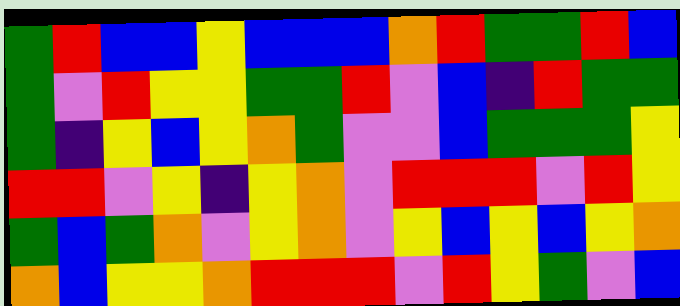[["green", "red", "blue", "blue", "yellow", "blue", "blue", "blue", "orange", "red", "green", "green", "red", "blue"], ["green", "violet", "red", "yellow", "yellow", "green", "green", "red", "violet", "blue", "indigo", "red", "green", "green"], ["green", "indigo", "yellow", "blue", "yellow", "orange", "green", "violet", "violet", "blue", "green", "green", "green", "yellow"], ["red", "red", "violet", "yellow", "indigo", "yellow", "orange", "violet", "red", "red", "red", "violet", "red", "yellow"], ["green", "blue", "green", "orange", "violet", "yellow", "orange", "violet", "yellow", "blue", "yellow", "blue", "yellow", "orange"], ["orange", "blue", "yellow", "yellow", "orange", "red", "red", "red", "violet", "red", "yellow", "green", "violet", "blue"]]